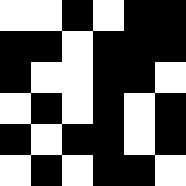[["white", "white", "black", "white", "black", "black"], ["black", "black", "white", "black", "black", "black"], ["black", "white", "white", "black", "black", "white"], ["white", "black", "white", "black", "white", "black"], ["black", "white", "black", "black", "white", "black"], ["white", "black", "white", "black", "black", "white"]]